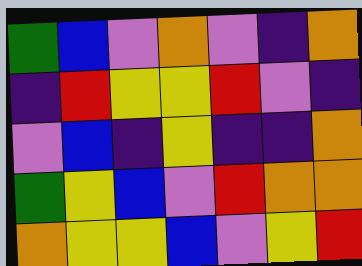[["green", "blue", "violet", "orange", "violet", "indigo", "orange"], ["indigo", "red", "yellow", "yellow", "red", "violet", "indigo"], ["violet", "blue", "indigo", "yellow", "indigo", "indigo", "orange"], ["green", "yellow", "blue", "violet", "red", "orange", "orange"], ["orange", "yellow", "yellow", "blue", "violet", "yellow", "red"]]